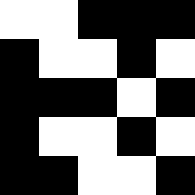[["white", "white", "black", "black", "black"], ["black", "white", "white", "black", "white"], ["black", "black", "black", "white", "black"], ["black", "white", "white", "black", "white"], ["black", "black", "white", "white", "black"]]